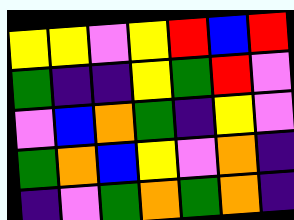[["yellow", "yellow", "violet", "yellow", "red", "blue", "red"], ["green", "indigo", "indigo", "yellow", "green", "red", "violet"], ["violet", "blue", "orange", "green", "indigo", "yellow", "violet"], ["green", "orange", "blue", "yellow", "violet", "orange", "indigo"], ["indigo", "violet", "green", "orange", "green", "orange", "indigo"]]